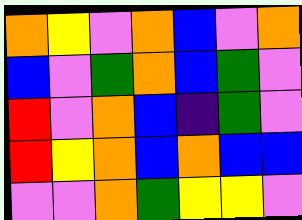[["orange", "yellow", "violet", "orange", "blue", "violet", "orange"], ["blue", "violet", "green", "orange", "blue", "green", "violet"], ["red", "violet", "orange", "blue", "indigo", "green", "violet"], ["red", "yellow", "orange", "blue", "orange", "blue", "blue"], ["violet", "violet", "orange", "green", "yellow", "yellow", "violet"]]